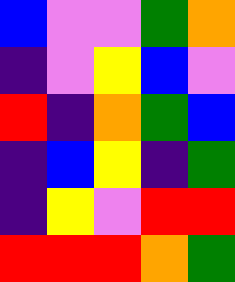[["blue", "violet", "violet", "green", "orange"], ["indigo", "violet", "yellow", "blue", "violet"], ["red", "indigo", "orange", "green", "blue"], ["indigo", "blue", "yellow", "indigo", "green"], ["indigo", "yellow", "violet", "red", "red"], ["red", "red", "red", "orange", "green"]]